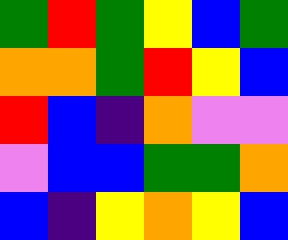[["green", "red", "green", "yellow", "blue", "green"], ["orange", "orange", "green", "red", "yellow", "blue"], ["red", "blue", "indigo", "orange", "violet", "violet"], ["violet", "blue", "blue", "green", "green", "orange"], ["blue", "indigo", "yellow", "orange", "yellow", "blue"]]